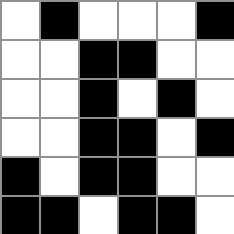[["white", "black", "white", "white", "white", "black"], ["white", "white", "black", "black", "white", "white"], ["white", "white", "black", "white", "black", "white"], ["white", "white", "black", "black", "white", "black"], ["black", "white", "black", "black", "white", "white"], ["black", "black", "white", "black", "black", "white"]]